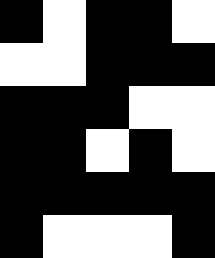[["black", "white", "black", "black", "white"], ["white", "white", "black", "black", "black"], ["black", "black", "black", "white", "white"], ["black", "black", "white", "black", "white"], ["black", "black", "black", "black", "black"], ["black", "white", "white", "white", "black"]]